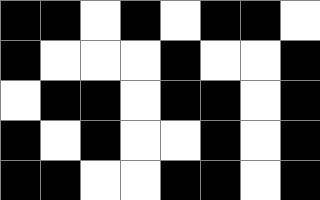[["black", "black", "white", "black", "white", "black", "black", "white"], ["black", "white", "white", "white", "black", "white", "white", "black"], ["white", "black", "black", "white", "black", "black", "white", "black"], ["black", "white", "black", "white", "white", "black", "white", "black"], ["black", "black", "white", "white", "black", "black", "white", "black"]]